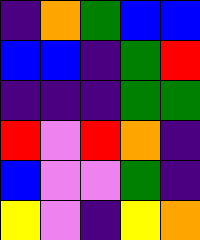[["indigo", "orange", "green", "blue", "blue"], ["blue", "blue", "indigo", "green", "red"], ["indigo", "indigo", "indigo", "green", "green"], ["red", "violet", "red", "orange", "indigo"], ["blue", "violet", "violet", "green", "indigo"], ["yellow", "violet", "indigo", "yellow", "orange"]]